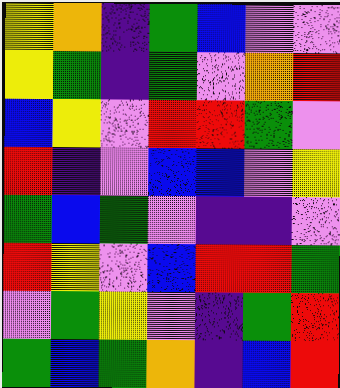[["yellow", "orange", "indigo", "green", "blue", "violet", "violet"], ["yellow", "green", "indigo", "green", "violet", "orange", "red"], ["blue", "yellow", "violet", "red", "red", "green", "violet"], ["red", "indigo", "violet", "blue", "blue", "violet", "yellow"], ["green", "blue", "green", "violet", "indigo", "indigo", "violet"], ["red", "yellow", "violet", "blue", "red", "red", "green"], ["violet", "green", "yellow", "violet", "indigo", "green", "red"], ["green", "blue", "green", "orange", "indigo", "blue", "red"]]